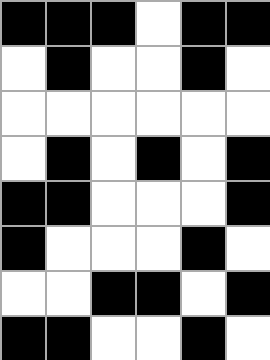[["black", "black", "black", "white", "black", "black"], ["white", "black", "white", "white", "black", "white"], ["white", "white", "white", "white", "white", "white"], ["white", "black", "white", "black", "white", "black"], ["black", "black", "white", "white", "white", "black"], ["black", "white", "white", "white", "black", "white"], ["white", "white", "black", "black", "white", "black"], ["black", "black", "white", "white", "black", "white"]]